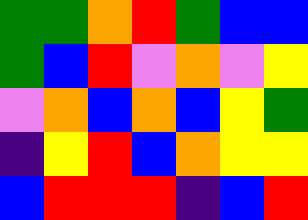[["green", "green", "orange", "red", "green", "blue", "blue"], ["green", "blue", "red", "violet", "orange", "violet", "yellow"], ["violet", "orange", "blue", "orange", "blue", "yellow", "green"], ["indigo", "yellow", "red", "blue", "orange", "yellow", "yellow"], ["blue", "red", "red", "red", "indigo", "blue", "red"]]